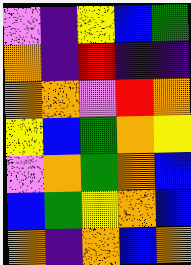[["violet", "indigo", "yellow", "blue", "green"], ["orange", "indigo", "red", "indigo", "indigo"], ["orange", "orange", "violet", "red", "orange"], ["yellow", "blue", "green", "orange", "yellow"], ["violet", "orange", "green", "orange", "blue"], ["blue", "green", "yellow", "orange", "blue"], ["orange", "indigo", "orange", "blue", "orange"]]